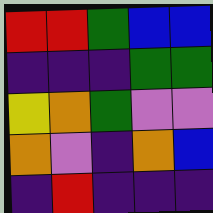[["red", "red", "green", "blue", "blue"], ["indigo", "indigo", "indigo", "green", "green"], ["yellow", "orange", "green", "violet", "violet"], ["orange", "violet", "indigo", "orange", "blue"], ["indigo", "red", "indigo", "indigo", "indigo"]]